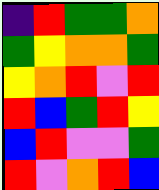[["indigo", "red", "green", "green", "orange"], ["green", "yellow", "orange", "orange", "green"], ["yellow", "orange", "red", "violet", "red"], ["red", "blue", "green", "red", "yellow"], ["blue", "red", "violet", "violet", "green"], ["red", "violet", "orange", "red", "blue"]]